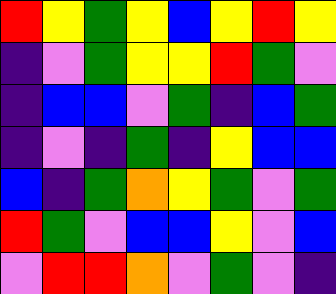[["red", "yellow", "green", "yellow", "blue", "yellow", "red", "yellow"], ["indigo", "violet", "green", "yellow", "yellow", "red", "green", "violet"], ["indigo", "blue", "blue", "violet", "green", "indigo", "blue", "green"], ["indigo", "violet", "indigo", "green", "indigo", "yellow", "blue", "blue"], ["blue", "indigo", "green", "orange", "yellow", "green", "violet", "green"], ["red", "green", "violet", "blue", "blue", "yellow", "violet", "blue"], ["violet", "red", "red", "orange", "violet", "green", "violet", "indigo"]]